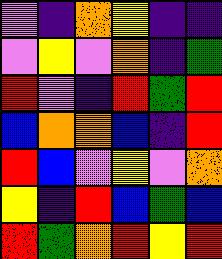[["violet", "indigo", "orange", "yellow", "indigo", "indigo"], ["violet", "yellow", "violet", "orange", "indigo", "green"], ["red", "violet", "indigo", "red", "green", "red"], ["blue", "orange", "orange", "blue", "indigo", "red"], ["red", "blue", "violet", "yellow", "violet", "orange"], ["yellow", "indigo", "red", "blue", "green", "blue"], ["red", "green", "orange", "red", "yellow", "red"]]